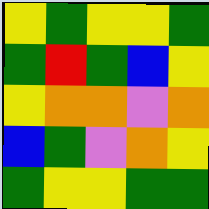[["yellow", "green", "yellow", "yellow", "green"], ["green", "red", "green", "blue", "yellow"], ["yellow", "orange", "orange", "violet", "orange"], ["blue", "green", "violet", "orange", "yellow"], ["green", "yellow", "yellow", "green", "green"]]